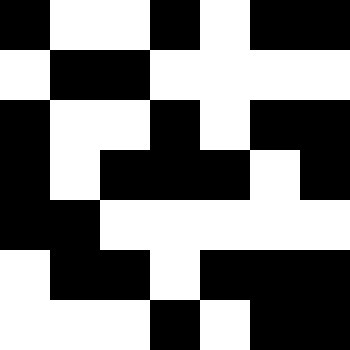[["black", "white", "white", "black", "white", "black", "black"], ["white", "black", "black", "white", "white", "white", "white"], ["black", "white", "white", "black", "white", "black", "black"], ["black", "white", "black", "black", "black", "white", "black"], ["black", "black", "white", "white", "white", "white", "white"], ["white", "black", "black", "white", "black", "black", "black"], ["white", "white", "white", "black", "white", "black", "black"]]